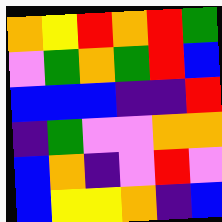[["orange", "yellow", "red", "orange", "red", "green"], ["violet", "green", "orange", "green", "red", "blue"], ["blue", "blue", "blue", "indigo", "indigo", "red"], ["indigo", "green", "violet", "violet", "orange", "orange"], ["blue", "orange", "indigo", "violet", "red", "violet"], ["blue", "yellow", "yellow", "orange", "indigo", "blue"]]